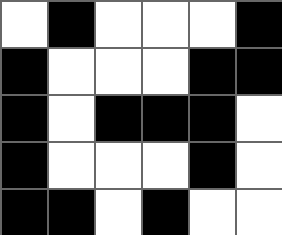[["white", "black", "white", "white", "white", "black"], ["black", "white", "white", "white", "black", "black"], ["black", "white", "black", "black", "black", "white"], ["black", "white", "white", "white", "black", "white"], ["black", "black", "white", "black", "white", "white"]]